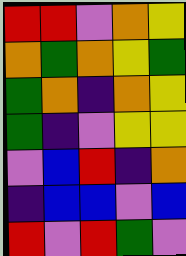[["red", "red", "violet", "orange", "yellow"], ["orange", "green", "orange", "yellow", "green"], ["green", "orange", "indigo", "orange", "yellow"], ["green", "indigo", "violet", "yellow", "yellow"], ["violet", "blue", "red", "indigo", "orange"], ["indigo", "blue", "blue", "violet", "blue"], ["red", "violet", "red", "green", "violet"]]